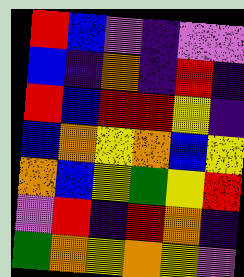[["red", "blue", "violet", "indigo", "violet", "violet"], ["blue", "indigo", "orange", "indigo", "red", "indigo"], ["red", "blue", "red", "red", "yellow", "indigo"], ["blue", "orange", "yellow", "orange", "blue", "yellow"], ["orange", "blue", "yellow", "green", "yellow", "red"], ["violet", "red", "indigo", "red", "orange", "indigo"], ["green", "orange", "yellow", "orange", "yellow", "violet"]]